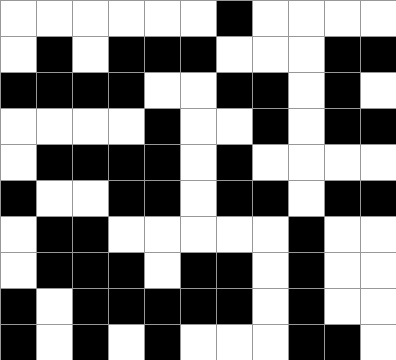[["white", "white", "white", "white", "white", "white", "black", "white", "white", "white", "white"], ["white", "black", "white", "black", "black", "black", "white", "white", "white", "black", "black"], ["black", "black", "black", "black", "white", "white", "black", "black", "white", "black", "white"], ["white", "white", "white", "white", "black", "white", "white", "black", "white", "black", "black"], ["white", "black", "black", "black", "black", "white", "black", "white", "white", "white", "white"], ["black", "white", "white", "black", "black", "white", "black", "black", "white", "black", "black"], ["white", "black", "black", "white", "white", "white", "white", "white", "black", "white", "white"], ["white", "black", "black", "black", "white", "black", "black", "white", "black", "white", "white"], ["black", "white", "black", "black", "black", "black", "black", "white", "black", "white", "white"], ["black", "white", "black", "white", "black", "white", "white", "white", "black", "black", "white"]]